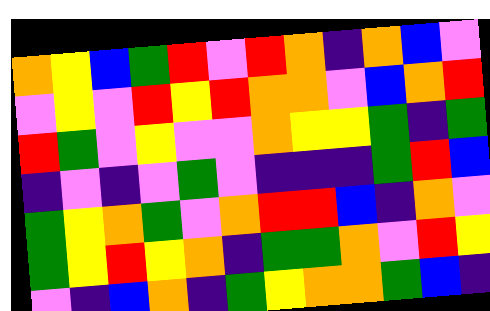[["orange", "yellow", "blue", "green", "red", "violet", "red", "orange", "indigo", "orange", "blue", "violet"], ["violet", "yellow", "violet", "red", "yellow", "red", "orange", "orange", "violet", "blue", "orange", "red"], ["red", "green", "violet", "yellow", "violet", "violet", "orange", "yellow", "yellow", "green", "indigo", "green"], ["indigo", "violet", "indigo", "violet", "green", "violet", "indigo", "indigo", "indigo", "green", "red", "blue"], ["green", "yellow", "orange", "green", "violet", "orange", "red", "red", "blue", "indigo", "orange", "violet"], ["green", "yellow", "red", "yellow", "orange", "indigo", "green", "green", "orange", "violet", "red", "yellow"], ["violet", "indigo", "blue", "orange", "indigo", "green", "yellow", "orange", "orange", "green", "blue", "indigo"]]